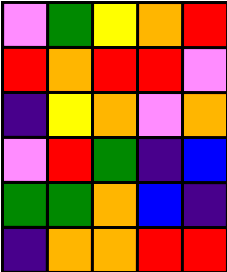[["violet", "green", "yellow", "orange", "red"], ["red", "orange", "red", "red", "violet"], ["indigo", "yellow", "orange", "violet", "orange"], ["violet", "red", "green", "indigo", "blue"], ["green", "green", "orange", "blue", "indigo"], ["indigo", "orange", "orange", "red", "red"]]